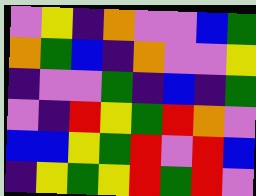[["violet", "yellow", "indigo", "orange", "violet", "violet", "blue", "green"], ["orange", "green", "blue", "indigo", "orange", "violet", "violet", "yellow"], ["indigo", "violet", "violet", "green", "indigo", "blue", "indigo", "green"], ["violet", "indigo", "red", "yellow", "green", "red", "orange", "violet"], ["blue", "blue", "yellow", "green", "red", "violet", "red", "blue"], ["indigo", "yellow", "green", "yellow", "red", "green", "red", "violet"]]